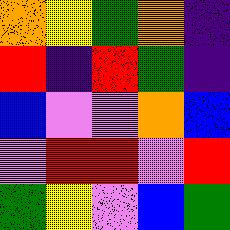[["orange", "yellow", "green", "orange", "indigo"], ["red", "indigo", "red", "green", "indigo"], ["blue", "violet", "violet", "orange", "blue"], ["violet", "red", "red", "violet", "red"], ["green", "yellow", "violet", "blue", "green"]]